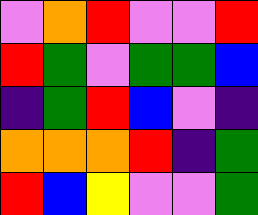[["violet", "orange", "red", "violet", "violet", "red"], ["red", "green", "violet", "green", "green", "blue"], ["indigo", "green", "red", "blue", "violet", "indigo"], ["orange", "orange", "orange", "red", "indigo", "green"], ["red", "blue", "yellow", "violet", "violet", "green"]]